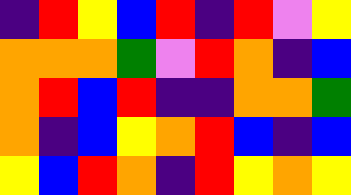[["indigo", "red", "yellow", "blue", "red", "indigo", "red", "violet", "yellow"], ["orange", "orange", "orange", "green", "violet", "red", "orange", "indigo", "blue"], ["orange", "red", "blue", "red", "indigo", "indigo", "orange", "orange", "green"], ["orange", "indigo", "blue", "yellow", "orange", "red", "blue", "indigo", "blue"], ["yellow", "blue", "red", "orange", "indigo", "red", "yellow", "orange", "yellow"]]